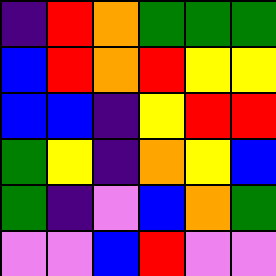[["indigo", "red", "orange", "green", "green", "green"], ["blue", "red", "orange", "red", "yellow", "yellow"], ["blue", "blue", "indigo", "yellow", "red", "red"], ["green", "yellow", "indigo", "orange", "yellow", "blue"], ["green", "indigo", "violet", "blue", "orange", "green"], ["violet", "violet", "blue", "red", "violet", "violet"]]